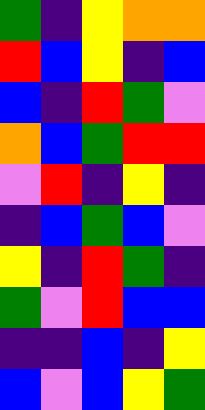[["green", "indigo", "yellow", "orange", "orange"], ["red", "blue", "yellow", "indigo", "blue"], ["blue", "indigo", "red", "green", "violet"], ["orange", "blue", "green", "red", "red"], ["violet", "red", "indigo", "yellow", "indigo"], ["indigo", "blue", "green", "blue", "violet"], ["yellow", "indigo", "red", "green", "indigo"], ["green", "violet", "red", "blue", "blue"], ["indigo", "indigo", "blue", "indigo", "yellow"], ["blue", "violet", "blue", "yellow", "green"]]